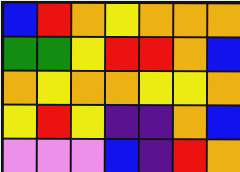[["blue", "red", "orange", "yellow", "orange", "orange", "orange"], ["green", "green", "yellow", "red", "red", "orange", "blue"], ["orange", "yellow", "orange", "orange", "yellow", "yellow", "orange"], ["yellow", "red", "yellow", "indigo", "indigo", "orange", "blue"], ["violet", "violet", "violet", "blue", "indigo", "red", "orange"]]